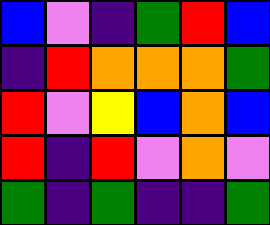[["blue", "violet", "indigo", "green", "red", "blue"], ["indigo", "red", "orange", "orange", "orange", "green"], ["red", "violet", "yellow", "blue", "orange", "blue"], ["red", "indigo", "red", "violet", "orange", "violet"], ["green", "indigo", "green", "indigo", "indigo", "green"]]